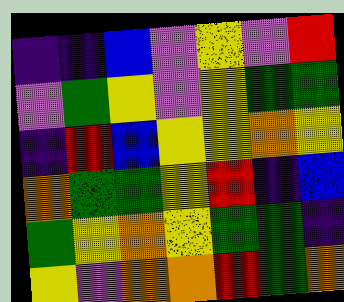[["indigo", "indigo", "blue", "violet", "yellow", "violet", "red"], ["violet", "green", "yellow", "violet", "yellow", "green", "green"], ["indigo", "red", "blue", "yellow", "yellow", "orange", "yellow"], ["orange", "green", "green", "yellow", "red", "indigo", "blue"], ["green", "yellow", "orange", "yellow", "green", "green", "indigo"], ["yellow", "violet", "orange", "orange", "red", "green", "orange"]]